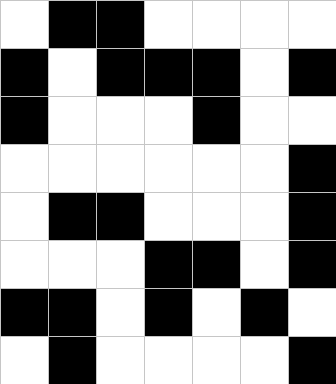[["white", "black", "black", "white", "white", "white", "white"], ["black", "white", "black", "black", "black", "white", "black"], ["black", "white", "white", "white", "black", "white", "white"], ["white", "white", "white", "white", "white", "white", "black"], ["white", "black", "black", "white", "white", "white", "black"], ["white", "white", "white", "black", "black", "white", "black"], ["black", "black", "white", "black", "white", "black", "white"], ["white", "black", "white", "white", "white", "white", "black"]]